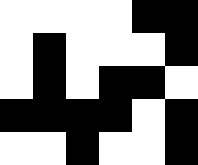[["white", "white", "white", "white", "black", "black"], ["white", "black", "white", "white", "white", "black"], ["white", "black", "white", "black", "black", "white"], ["black", "black", "black", "black", "white", "black"], ["white", "white", "black", "white", "white", "black"]]